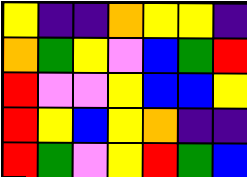[["yellow", "indigo", "indigo", "orange", "yellow", "yellow", "indigo"], ["orange", "green", "yellow", "violet", "blue", "green", "red"], ["red", "violet", "violet", "yellow", "blue", "blue", "yellow"], ["red", "yellow", "blue", "yellow", "orange", "indigo", "indigo"], ["red", "green", "violet", "yellow", "red", "green", "blue"]]